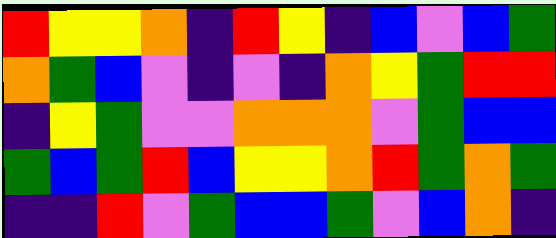[["red", "yellow", "yellow", "orange", "indigo", "red", "yellow", "indigo", "blue", "violet", "blue", "green"], ["orange", "green", "blue", "violet", "indigo", "violet", "indigo", "orange", "yellow", "green", "red", "red"], ["indigo", "yellow", "green", "violet", "violet", "orange", "orange", "orange", "violet", "green", "blue", "blue"], ["green", "blue", "green", "red", "blue", "yellow", "yellow", "orange", "red", "green", "orange", "green"], ["indigo", "indigo", "red", "violet", "green", "blue", "blue", "green", "violet", "blue", "orange", "indigo"]]